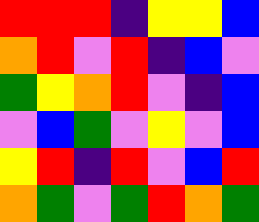[["red", "red", "red", "indigo", "yellow", "yellow", "blue"], ["orange", "red", "violet", "red", "indigo", "blue", "violet"], ["green", "yellow", "orange", "red", "violet", "indigo", "blue"], ["violet", "blue", "green", "violet", "yellow", "violet", "blue"], ["yellow", "red", "indigo", "red", "violet", "blue", "red"], ["orange", "green", "violet", "green", "red", "orange", "green"]]